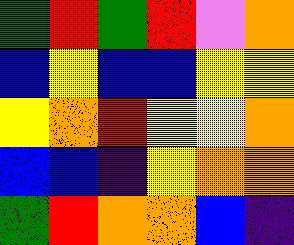[["green", "red", "green", "red", "violet", "orange"], ["blue", "yellow", "blue", "blue", "yellow", "yellow"], ["yellow", "orange", "red", "yellow", "yellow", "orange"], ["blue", "blue", "indigo", "yellow", "orange", "orange"], ["green", "red", "orange", "orange", "blue", "indigo"]]